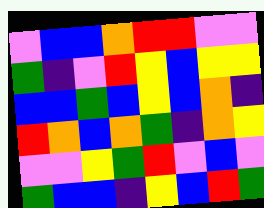[["violet", "blue", "blue", "orange", "red", "red", "violet", "violet"], ["green", "indigo", "violet", "red", "yellow", "blue", "yellow", "yellow"], ["blue", "blue", "green", "blue", "yellow", "blue", "orange", "indigo"], ["red", "orange", "blue", "orange", "green", "indigo", "orange", "yellow"], ["violet", "violet", "yellow", "green", "red", "violet", "blue", "violet"], ["green", "blue", "blue", "indigo", "yellow", "blue", "red", "green"]]